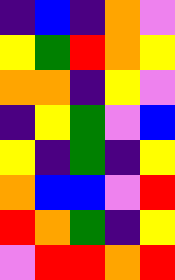[["indigo", "blue", "indigo", "orange", "violet"], ["yellow", "green", "red", "orange", "yellow"], ["orange", "orange", "indigo", "yellow", "violet"], ["indigo", "yellow", "green", "violet", "blue"], ["yellow", "indigo", "green", "indigo", "yellow"], ["orange", "blue", "blue", "violet", "red"], ["red", "orange", "green", "indigo", "yellow"], ["violet", "red", "red", "orange", "red"]]